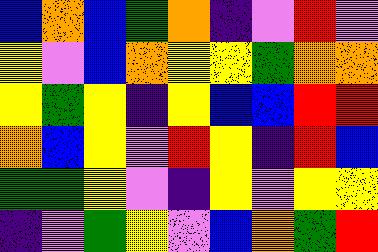[["blue", "orange", "blue", "green", "orange", "indigo", "violet", "red", "violet"], ["yellow", "violet", "blue", "orange", "yellow", "yellow", "green", "orange", "orange"], ["yellow", "green", "yellow", "indigo", "yellow", "blue", "blue", "red", "red"], ["orange", "blue", "yellow", "violet", "red", "yellow", "indigo", "red", "blue"], ["green", "green", "yellow", "violet", "indigo", "yellow", "violet", "yellow", "yellow"], ["indigo", "violet", "green", "yellow", "violet", "blue", "orange", "green", "red"]]